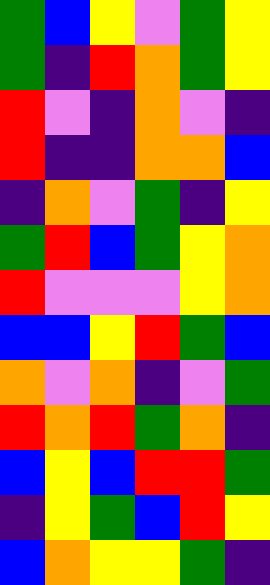[["green", "blue", "yellow", "violet", "green", "yellow"], ["green", "indigo", "red", "orange", "green", "yellow"], ["red", "violet", "indigo", "orange", "violet", "indigo"], ["red", "indigo", "indigo", "orange", "orange", "blue"], ["indigo", "orange", "violet", "green", "indigo", "yellow"], ["green", "red", "blue", "green", "yellow", "orange"], ["red", "violet", "violet", "violet", "yellow", "orange"], ["blue", "blue", "yellow", "red", "green", "blue"], ["orange", "violet", "orange", "indigo", "violet", "green"], ["red", "orange", "red", "green", "orange", "indigo"], ["blue", "yellow", "blue", "red", "red", "green"], ["indigo", "yellow", "green", "blue", "red", "yellow"], ["blue", "orange", "yellow", "yellow", "green", "indigo"]]